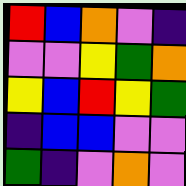[["red", "blue", "orange", "violet", "indigo"], ["violet", "violet", "yellow", "green", "orange"], ["yellow", "blue", "red", "yellow", "green"], ["indigo", "blue", "blue", "violet", "violet"], ["green", "indigo", "violet", "orange", "violet"]]